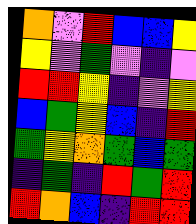[["orange", "violet", "red", "blue", "blue", "yellow"], ["yellow", "violet", "green", "violet", "indigo", "violet"], ["red", "red", "yellow", "indigo", "violet", "yellow"], ["blue", "green", "yellow", "blue", "indigo", "red"], ["green", "yellow", "orange", "green", "blue", "green"], ["indigo", "green", "indigo", "red", "green", "red"], ["red", "orange", "blue", "indigo", "red", "red"]]